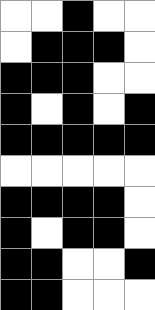[["white", "white", "black", "white", "white"], ["white", "black", "black", "black", "white"], ["black", "black", "black", "white", "white"], ["black", "white", "black", "white", "black"], ["black", "black", "black", "black", "black"], ["white", "white", "white", "white", "white"], ["black", "black", "black", "black", "white"], ["black", "white", "black", "black", "white"], ["black", "black", "white", "white", "black"], ["black", "black", "white", "white", "white"]]